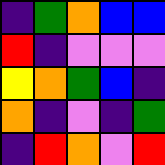[["indigo", "green", "orange", "blue", "blue"], ["red", "indigo", "violet", "violet", "violet"], ["yellow", "orange", "green", "blue", "indigo"], ["orange", "indigo", "violet", "indigo", "green"], ["indigo", "red", "orange", "violet", "red"]]